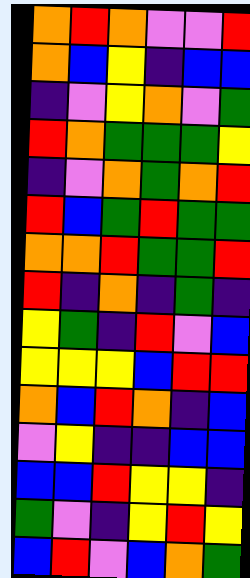[["orange", "red", "orange", "violet", "violet", "red"], ["orange", "blue", "yellow", "indigo", "blue", "blue"], ["indigo", "violet", "yellow", "orange", "violet", "green"], ["red", "orange", "green", "green", "green", "yellow"], ["indigo", "violet", "orange", "green", "orange", "red"], ["red", "blue", "green", "red", "green", "green"], ["orange", "orange", "red", "green", "green", "red"], ["red", "indigo", "orange", "indigo", "green", "indigo"], ["yellow", "green", "indigo", "red", "violet", "blue"], ["yellow", "yellow", "yellow", "blue", "red", "red"], ["orange", "blue", "red", "orange", "indigo", "blue"], ["violet", "yellow", "indigo", "indigo", "blue", "blue"], ["blue", "blue", "red", "yellow", "yellow", "indigo"], ["green", "violet", "indigo", "yellow", "red", "yellow"], ["blue", "red", "violet", "blue", "orange", "green"]]